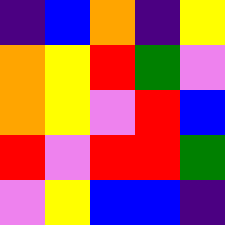[["indigo", "blue", "orange", "indigo", "yellow"], ["orange", "yellow", "red", "green", "violet"], ["orange", "yellow", "violet", "red", "blue"], ["red", "violet", "red", "red", "green"], ["violet", "yellow", "blue", "blue", "indigo"]]